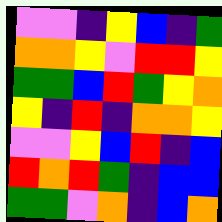[["violet", "violet", "indigo", "yellow", "blue", "indigo", "green"], ["orange", "orange", "yellow", "violet", "red", "red", "yellow"], ["green", "green", "blue", "red", "green", "yellow", "orange"], ["yellow", "indigo", "red", "indigo", "orange", "orange", "yellow"], ["violet", "violet", "yellow", "blue", "red", "indigo", "blue"], ["red", "orange", "red", "green", "indigo", "blue", "blue"], ["green", "green", "violet", "orange", "indigo", "blue", "orange"]]